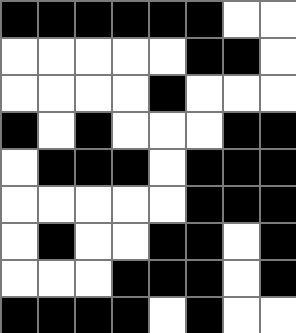[["black", "black", "black", "black", "black", "black", "white", "white"], ["white", "white", "white", "white", "white", "black", "black", "white"], ["white", "white", "white", "white", "black", "white", "white", "white"], ["black", "white", "black", "white", "white", "white", "black", "black"], ["white", "black", "black", "black", "white", "black", "black", "black"], ["white", "white", "white", "white", "white", "black", "black", "black"], ["white", "black", "white", "white", "black", "black", "white", "black"], ["white", "white", "white", "black", "black", "black", "white", "black"], ["black", "black", "black", "black", "white", "black", "white", "white"]]